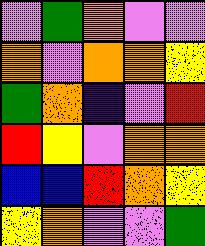[["violet", "green", "orange", "violet", "violet"], ["orange", "violet", "orange", "orange", "yellow"], ["green", "orange", "indigo", "violet", "red"], ["red", "yellow", "violet", "orange", "orange"], ["blue", "blue", "red", "orange", "yellow"], ["yellow", "orange", "violet", "violet", "green"]]